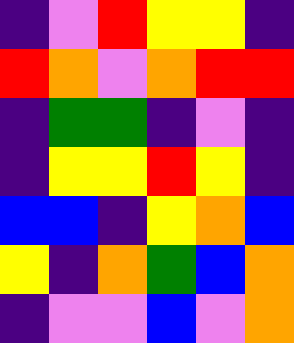[["indigo", "violet", "red", "yellow", "yellow", "indigo"], ["red", "orange", "violet", "orange", "red", "red"], ["indigo", "green", "green", "indigo", "violet", "indigo"], ["indigo", "yellow", "yellow", "red", "yellow", "indigo"], ["blue", "blue", "indigo", "yellow", "orange", "blue"], ["yellow", "indigo", "orange", "green", "blue", "orange"], ["indigo", "violet", "violet", "blue", "violet", "orange"]]